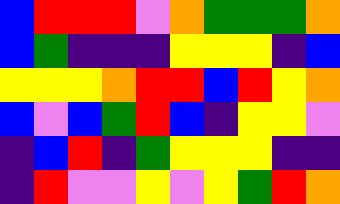[["blue", "red", "red", "red", "violet", "orange", "green", "green", "green", "orange"], ["blue", "green", "indigo", "indigo", "indigo", "yellow", "yellow", "yellow", "indigo", "blue"], ["yellow", "yellow", "yellow", "orange", "red", "red", "blue", "red", "yellow", "orange"], ["blue", "violet", "blue", "green", "red", "blue", "indigo", "yellow", "yellow", "violet"], ["indigo", "blue", "red", "indigo", "green", "yellow", "yellow", "yellow", "indigo", "indigo"], ["indigo", "red", "violet", "violet", "yellow", "violet", "yellow", "green", "red", "orange"]]